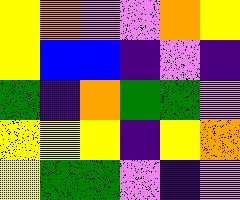[["yellow", "orange", "violet", "violet", "orange", "yellow"], ["yellow", "blue", "blue", "indigo", "violet", "indigo"], ["green", "indigo", "orange", "green", "green", "violet"], ["yellow", "yellow", "yellow", "indigo", "yellow", "orange"], ["yellow", "green", "green", "violet", "indigo", "violet"]]